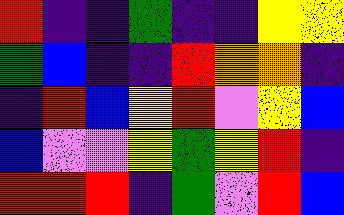[["red", "indigo", "indigo", "green", "indigo", "indigo", "yellow", "yellow"], ["green", "blue", "indigo", "indigo", "red", "orange", "orange", "indigo"], ["indigo", "red", "blue", "yellow", "red", "violet", "yellow", "blue"], ["blue", "violet", "violet", "yellow", "green", "yellow", "red", "indigo"], ["red", "red", "red", "indigo", "green", "violet", "red", "blue"]]